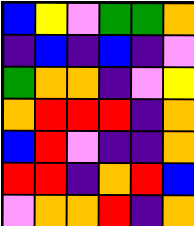[["blue", "yellow", "violet", "green", "green", "orange"], ["indigo", "blue", "indigo", "blue", "indigo", "violet"], ["green", "orange", "orange", "indigo", "violet", "yellow"], ["orange", "red", "red", "red", "indigo", "orange"], ["blue", "red", "violet", "indigo", "indigo", "orange"], ["red", "red", "indigo", "orange", "red", "blue"], ["violet", "orange", "orange", "red", "indigo", "orange"]]